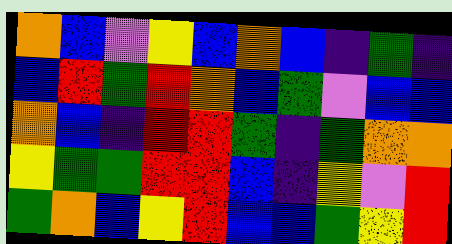[["orange", "blue", "violet", "yellow", "blue", "orange", "blue", "indigo", "green", "indigo"], ["blue", "red", "green", "red", "orange", "blue", "green", "violet", "blue", "blue"], ["orange", "blue", "indigo", "red", "red", "green", "indigo", "green", "orange", "orange"], ["yellow", "green", "green", "red", "red", "blue", "indigo", "yellow", "violet", "red"], ["green", "orange", "blue", "yellow", "red", "blue", "blue", "green", "yellow", "red"]]